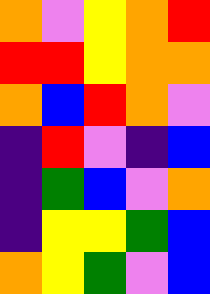[["orange", "violet", "yellow", "orange", "red"], ["red", "red", "yellow", "orange", "orange"], ["orange", "blue", "red", "orange", "violet"], ["indigo", "red", "violet", "indigo", "blue"], ["indigo", "green", "blue", "violet", "orange"], ["indigo", "yellow", "yellow", "green", "blue"], ["orange", "yellow", "green", "violet", "blue"]]